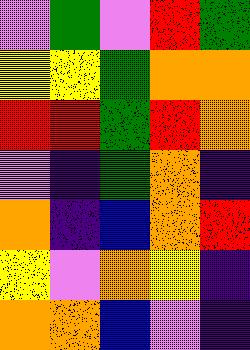[["violet", "green", "violet", "red", "green"], ["yellow", "yellow", "green", "orange", "orange"], ["red", "red", "green", "red", "orange"], ["violet", "indigo", "green", "orange", "indigo"], ["orange", "indigo", "blue", "orange", "red"], ["yellow", "violet", "orange", "yellow", "indigo"], ["orange", "orange", "blue", "violet", "indigo"]]